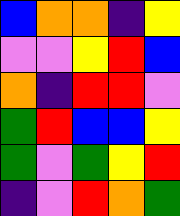[["blue", "orange", "orange", "indigo", "yellow"], ["violet", "violet", "yellow", "red", "blue"], ["orange", "indigo", "red", "red", "violet"], ["green", "red", "blue", "blue", "yellow"], ["green", "violet", "green", "yellow", "red"], ["indigo", "violet", "red", "orange", "green"]]